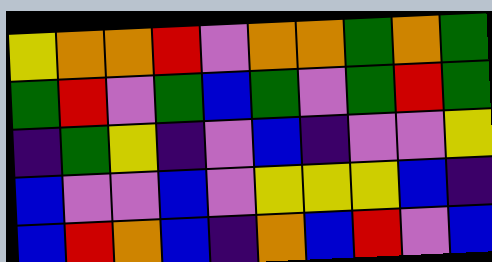[["yellow", "orange", "orange", "red", "violet", "orange", "orange", "green", "orange", "green"], ["green", "red", "violet", "green", "blue", "green", "violet", "green", "red", "green"], ["indigo", "green", "yellow", "indigo", "violet", "blue", "indigo", "violet", "violet", "yellow"], ["blue", "violet", "violet", "blue", "violet", "yellow", "yellow", "yellow", "blue", "indigo"], ["blue", "red", "orange", "blue", "indigo", "orange", "blue", "red", "violet", "blue"]]